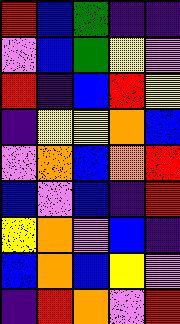[["red", "blue", "green", "indigo", "indigo"], ["violet", "blue", "green", "yellow", "violet"], ["red", "indigo", "blue", "red", "yellow"], ["indigo", "yellow", "yellow", "orange", "blue"], ["violet", "orange", "blue", "orange", "red"], ["blue", "violet", "blue", "indigo", "red"], ["yellow", "orange", "violet", "blue", "indigo"], ["blue", "orange", "blue", "yellow", "violet"], ["indigo", "red", "orange", "violet", "red"]]